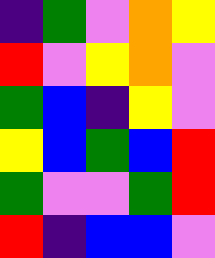[["indigo", "green", "violet", "orange", "yellow"], ["red", "violet", "yellow", "orange", "violet"], ["green", "blue", "indigo", "yellow", "violet"], ["yellow", "blue", "green", "blue", "red"], ["green", "violet", "violet", "green", "red"], ["red", "indigo", "blue", "blue", "violet"]]